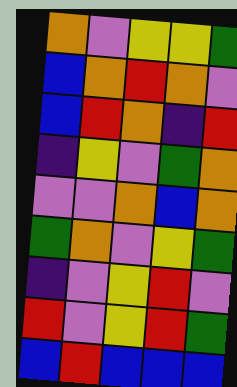[["orange", "violet", "yellow", "yellow", "green"], ["blue", "orange", "red", "orange", "violet"], ["blue", "red", "orange", "indigo", "red"], ["indigo", "yellow", "violet", "green", "orange"], ["violet", "violet", "orange", "blue", "orange"], ["green", "orange", "violet", "yellow", "green"], ["indigo", "violet", "yellow", "red", "violet"], ["red", "violet", "yellow", "red", "green"], ["blue", "red", "blue", "blue", "blue"]]